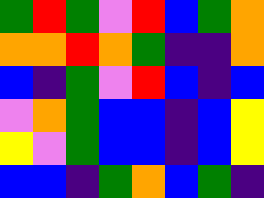[["green", "red", "green", "violet", "red", "blue", "green", "orange"], ["orange", "orange", "red", "orange", "green", "indigo", "indigo", "orange"], ["blue", "indigo", "green", "violet", "red", "blue", "indigo", "blue"], ["violet", "orange", "green", "blue", "blue", "indigo", "blue", "yellow"], ["yellow", "violet", "green", "blue", "blue", "indigo", "blue", "yellow"], ["blue", "blue", "indigo", "green", "orange", "blue", "green", "indigo"]]